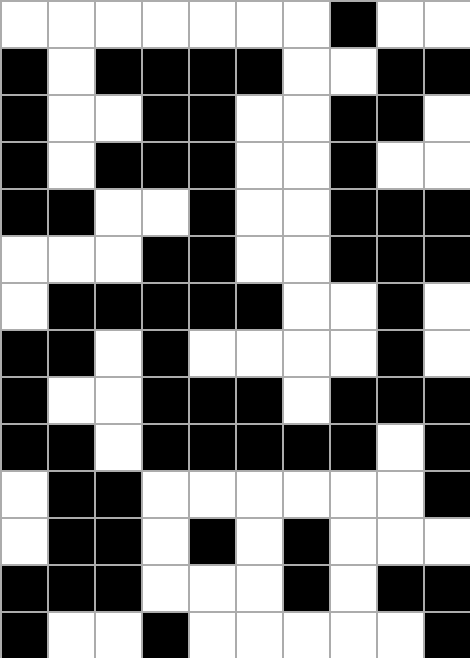[["white", "white", "white", "white", "white", "white", "white", "black", "white", "white"], ["black", "white", "black", "black", "black", "black", "white", "white", "black", "black"], ["black", "white", "white", "black", "black", "white", "white", "black", "black", "white"], ["black", "white", "black", "black", "black", "white", "white", "black", "white", "white"], ["black", "black", "white", "white", "black", "white", "white", "black", "black", "black"], ["white", "white", "white", "black", "black", "white", "white", "black", "black", "black"], ["white", "black", "black", "black", "black", "black", "white", "white", "black", "white"], ["black", "black", "white", "black", "white", "white", "white", "white", "black", "white"], ["black", "white", "white", "black", "black", "black", "white", "black", "black", "black"], ["black", "black", "white", "black", "black", "black", "black", "black", "white", "black"], ["white", "black", "black", "white", "white", "white", "white", "white", "white", "black"], ["white", "black", "black", "white", "black", "white", "black", "white", "white", "white"], ["black", "black", "black", "white", "white", "white", "black", "white", "black", "black"], ["black", "white", "white", "black", "white", "white", "white", "white", "white", "black"]]